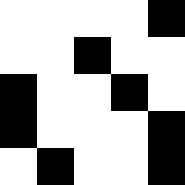[["white", "white", "white", "white", "black"], ["white", "white", "black", "white", "white"], ["black", "white", "white", "black", "white"], ["black", "white", "white", "white", "black"], ["white", "black", "white", "white", "black"]]